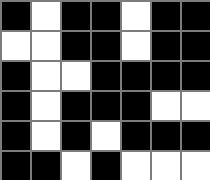[["black", "white", "black", "black", "white", "black", "black"], ["white", "white", "black", "black", "white", "black", "black"], ["black", "white", "white", "black", "black", "black", "black"], ["black", "white", "black", "black", "black", "white", "white"], ["black", "white", "black", "white", "black", "black", "black"], ["black", "black", "white", "black", "white", "white", "white"]]